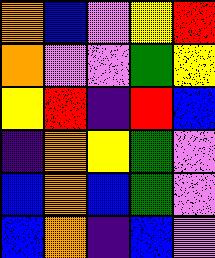[["orange", "blue", "violet", "yellow", "red"], ["orange", "violet", "violet", "green", "yellow"], ["yellow", "red", "indigo", "red", "blue"], ["indigo", "orange", "yellow", "green", "violet"], ["blue", "orange", "blue", "green", "violet"], ["blue", "orange", "indigo", "blue", "violet"]]